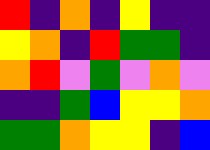[["red", "indigo", "orange", "indigo", "yellow", "indigo", "indigo"], ["yellow", "orange", "indigo", "red", "green", "green", "indigo"], ["orange", "red", "violet", "green", "violet", "orange", "violet"], ["indigo", "indigo", "green", "blue", "yellow", "yellow", "orange"], ["green", "green", "orange", "yellow", "yellow", "indigo", "blue"]]